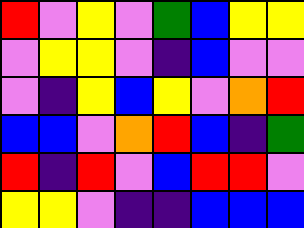[["red", "violet", "yellow", "violet", "green", "blue", "yellow", "yellow"], ["violet", "yellow", "yellow", "violet", "indigo", "blue", "violet", "violet"], ["violet", "indigo", "yellow", "blue", "yellow", "violet", "orange", "red"], ["blue", "blue", "violet", "orange", "red", "blue", "indigo", "green"], ["red", "indigo", "red", "violet", "blue", "red", "red", "violet"], ["yellow", "yellow", "violet", "indigo", "indigo", "blue", "blue", "blue"]]